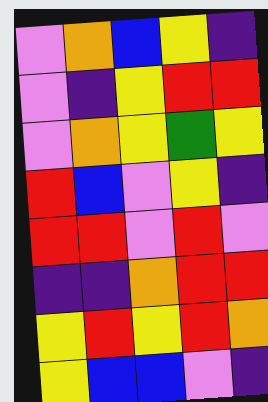[["violet", "orange", "blue", "yellow", "indigo"], ["violet", "indigo", "yellow", "red", "red"], ["violet", "orange", "yellow", "green", "yellow"], ["red", "blue", "violet", "yellow", "indigo"], ["red", "red", "violet", "red", "violet"], ["indigo", "indigo", "orange", "red", "red"], ["yellow", "red", "yellow", "red", "orange"], ["yellow", "blue", "blue", "violet", "indigo"]]